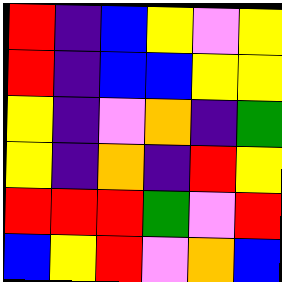[["red", "indigo", "blue", "yellow", "violet", "yellow"], ["red", "indigo", "blue", "blue", "yellow", "yellow"], ["yellow", "indigo", "violet", "orange", "indigo", "green"], ["yellow", "indigo", "orange", "indigo", "red", "yellow"], ["red", "red", "red", "green", "violet", "red"], ["blue", "yellow", "red", "violet", "orange", "blue"]]